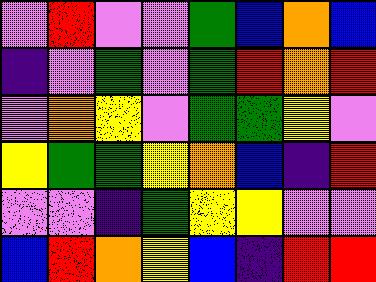[["violet", "red", "violet", "violet", "green", "blue", "orange", "blue"], ["indigo", "violet", "green", "violet", "green", "red", "orange", "red"], ["violet", "orange", "yellow", "violet", "green", "green", "yellow", "violet"], ["yellow", "green", "green", "yellow", "orange", "blue", "indigo", "red"], ["violet", "violet", "indigo", "green", "yellow", "yellow", "violet", "violet"], ["blue", "red", "orange", "yellow", "blue", "indigo", "red", "red"]]